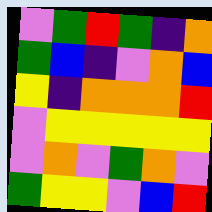[["violet", "green", "red", "green", "indigo", "orange"], ["green", "blue", "indigo", "violet", "orange", "blue"], ["yellow", "indigo", "orange", "orange", "orange", "red"], ["violet", "yellow", "yellow", "yellow", "yellow", "yellow"], ["violet", "orange", "violet", "green", "orange", "violet"], ["green", "yellow", "yellow", "violet", "blue", "red"]]